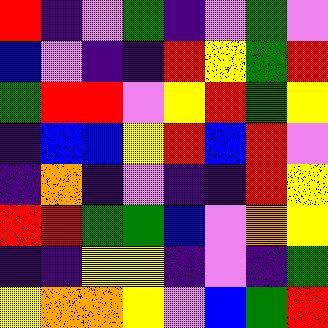[["red", "indigo", "violet", "green", "indigo", "violet", "green", "violet"], ["blue", "violet", "indigo", "indigo", "red", "yellow", "green", "red"], ["green", "red", "red", "violet", "yellow", "red", "green", "yellow"], ["indigo", "blue", "blue", "yellow", "red", "blue", "red", "violet"], ["indigo", "orange", "indigo", "violet", "indigo", "indigo", "red", "yellow"], ["red", "red", "green", "green", "blue", "violet", "orange", "yellow"], ["indigo", "indigo", "yellow", "yellow", "indigo", "violet", "indigo", "green"], ["yellow", "orange", "orange", "yellow", "violet", "blue", "green", "red"]]